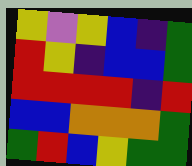[["yellow", "violet", "yellow", "blue", "indigo", "green"], ["red", "yellow", "indigo", "blue", "blue", "green"], ["red", "red", "red", "red", "indigo", "red"], ["blue", "blue", "orange", "orange", "orange", "green"], ["green", "red", "blue", "yellow", "green", "green"]]